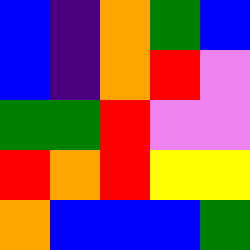[["blue", "indigo", "orange", "green", "blue"], ["blue", "indigo", "orange", "red", "violet"], ["green", "green", "red", "violet", "violet"], ["red", "orange", "red", "yellow", "yellow"], ["orange", "blue", "blue", "blue", "green"]]